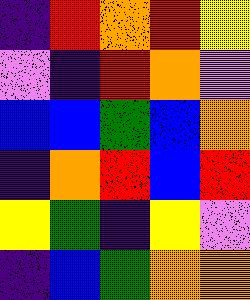[["indigo", "red", "orange", "red", "yellow"], ["violet", "indigo", "red", "orange", "violet"], ["blue", "blue", "green", "blue", "orange"], ["indigo", "orange", "red", "blue", "red"], ["yellow", "green", "indigo", "yellow", "violet"], ["indigo", "blue", "green", "orange", "orange"]]